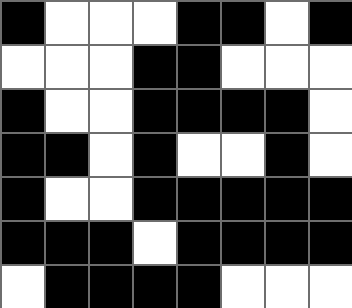[["black", "white", "white", "white", "black", "black", "white", "black"], ["white", "white", "white", "black", "black", "white", "white", "white"], ["black", "white", "white", "black", "black", "black", "black", "white"], ["black", "black", "white", "black", "white", "white", "black", "white"], ["black", "white", "white", "black", "black", "black", "black", "black"], ["black", "black", "black", "white", "black", "black", "black", "black"], ["white", "black", "black", "black", "black", "white", "white", "white"]]